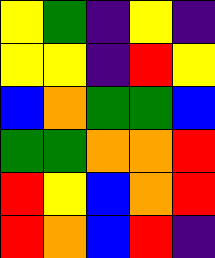[["yellow", "green", "indigo", "yellow", "indigo"], ["yellow", "yellow", "indigo", "red", "yellow"], ["blue", "orange", "green", "green", "blue"], ["green", "green", "orange", "orange", "red"], ["red", "yellow", "blue", "orange", "red"], ["red", "orange", "blue", "red", "indigo"]]